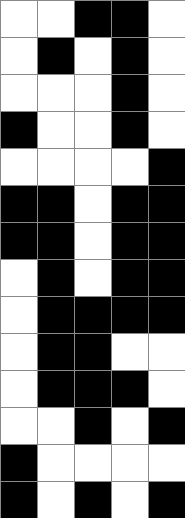[["white", "white", "black", "black", "white"], ["white", "black", "white", "black", "white"], ["white", "white", "white", "black", "white"], ["black", "white", "white", "black", "white"], ["white", "white", "white", "white", "black"], ["black", "black", "white", "black", "black"], ["black", "black", "white", "black", "black"], ["white", "black", "white", "black", "black"], ["white", "black", "black", "black", "black"], ["white", "black", "black", "white", "white"], ["white", "black", "black", "black", "white"], ["white", "white", "black", "white", "black"], ["black", "white", "white", "white", "white"], ["black", "white", "black", "white", "black"]]